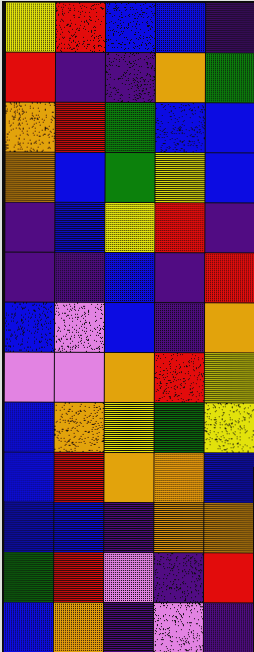[["yellow", "red", "blue", "blue", "indigo"], ["red", "indigo", "indigo", "orange", "green"], ["orange", "red", "green", "blue", "blue"], ["orange", "blue", "green", "yellow", "blue"], ["indigo", "blue", "yellow", "red", "indigo"], ["indigo", "indigo", "blue", "indigo", "red"], ["blue", "violet", "blue", "indigo", "orange"], ["violet", "violet", "orange", "red", "yellow"], ["blue", "orange", "yellow", "green", "yellow"], ["blue", "red", "orange", "orange", "blue"], ["blue", "blue", "indigo", "orange", "orange"], ["green", "red", "violet", "indigo", "red"], ["blue", "orange", "indigo", "violet", "indigo"]]